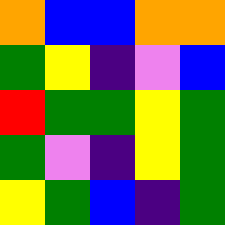[["orange", "blue", "blue", "orange", "orange"], ["green", "yellow", "indigo", "violet", "blue"], ["red", "green", "green", "yellow", "green"], ["green", "violet", "indigo", "yellow", "green"], ["yellow", "green", "blue", "indigo", "green"]]